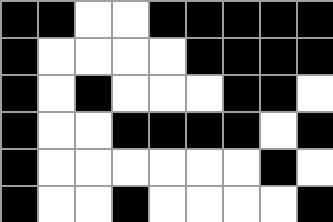[["black", "black", "white", "white", "black", "black", "black", "black", "black"], ["black", "white", "white", "white", "white", "black", "black", "black", "black"], ["black", "white", "black", "white", "white", "white", "black", "black", "white"], ["black", "white", "white", "black", "black", "black", "black", "white", "black"], ["black", "white", "white", "white", "white", "white", "white", "black", "white"], ["black", "white", "white", "black", "white", "white", "white", "white", "black"]]